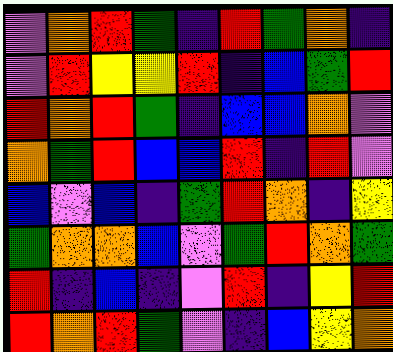[["violet", "orange", "red", "green", "indigo", "red", "green", "orange", "indigo"], ["violet", "red", "yellow", "yellow", "red", "indigo", "blue", "green", "red"], ["red", "orange", "red", "green", "indigo", "blue", "blue", "orange", "violet"], ["orange", "green", "red", "blue", "blue", "red", "indigo", "red", "violet"], ["blue", "violet", "blue", "indigo", "green", "red", "orange", "indigo", "yellow"], ["green", "orange", "orange", "blue", "violet", "green", "red", "orange", "green"], ["red", "indigo", "blue", "indigo", "violet", "red", "indigo", "yellow", "red"], ["red", "orange", "red", "green", "violet", "indigo", "blue", "yellow", "orange"]]